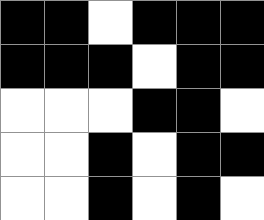[["black", "black", "white", "black", "black", "black"], ["black", "black", "black", "white", "black", "black"], ["white", "white", "white", "black", "black", "white"], ["white", "white", "black", "white", "black", "black"], ["white", "white", "black", "white", "black", "white"]]